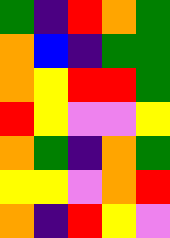[["green", "indigo", "red", "orange", "green"], ["orange", "blue", "indigo", "green", "green"], ["orange", "yellow", "red", "red", "green"], ["red", "yellow", "violet", "violet", "yellow"], ["orange", "green", "indigo", "orange", "green"], ["yellow", "yellow", "violet", "orange", "red"], ["orange", "indigo", "red", "yellow", "violet"]]